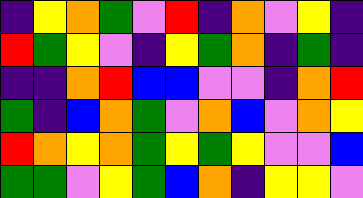[["indigo", "yellow", "orange", "green", "violet", "red", "indigo", "orange", "violet", "yellow", "indigo"], ["red", "green", "yellow", "violet", "indigo", "yellow", "green", "orange", "indigo", "green", "indigo"], ["indigo", "indigo", "orange", "red", "blue", "blue", "violet", "violet", "indigo", "orange", "red"], ["green", "indigo", "blue", "orange", "green", "violet", "orange", "blue", "violet", "orange", "yellow"], ["red", "orange", "yellow", "orange", "green", "yellow", "green", "yellow", "violet", "violet", "blue"], ["green", "green", "violet", "yellow", "green", "blue", "orange", "indigo", "yellow", "yellow", "violet"]]